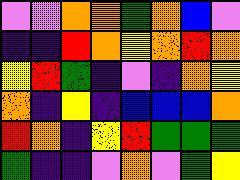[["violet", "violet", "orange", "orange", "green", "orange", "blue", "violet"], ["indigo", "indigo", "red", "orange", "yellow", "orange", "red", "orange"], ["yellow", "red", "green", "indigo", "violet", "indigo", "orange", "yellow"], ["orange", "indigo", "yellow", "indigo", "blue", "blue", "blue", "orange"], ["red", "orange", "indigo", "yellow", "red", "green", "green", "green"], ["green", "indigo", "indigo", "violet", "orange", "violet", "green", "yellow"]]